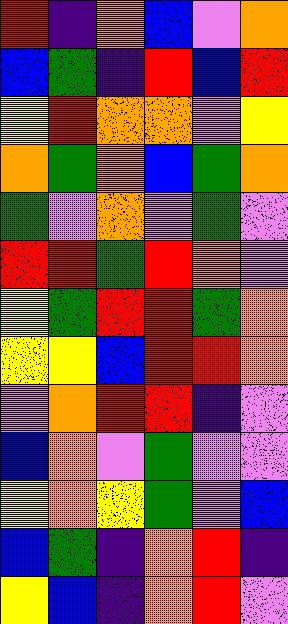[["red", "indigo", "orange", "blue", "violet", "orange"], ["blue", "green", "indigo", "red", "blue", "red"], ["yellow", "red", "orange", "orange", "violet", "yellow"], ["orange", "green", "orange", "blue", "green", "orange"], ["green", "violet", "orange", "violet", "green", "violet"], ["red", "red", "green", "red", "orange", "violet"], ["yellow", "green", "red", "red", "green", "orange"], ["yellow", "yellow", "blue", "red", "red", "orange"], ["violet", "orange", "red", "red", "indigo", "violet"], ["blue", "orange", "violet", "green", "violet", "violet"], ["yellow", "orange", "yellow", "green", "violet", "blue"], ["blue", "green", "indigo", "orange", "red", "indigo"], ["yellow", "blue", "indigo", "orange", "red", "violet"]]